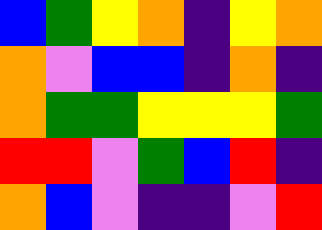[["blue", "green", "yellow", "orange", "indigo", "yellow", "orange"], ["orange", "violet", "blue", "blue", "indigo", "orange", "indigo"], ["orange", "green", "green", "yellow", "yellow", "yellow", "green"], ["red", "red", "violet", "green", "blue", "red", "indigo"], ["orange", "blue", "violet", "indigo", "indigo", "violet", "red"]]